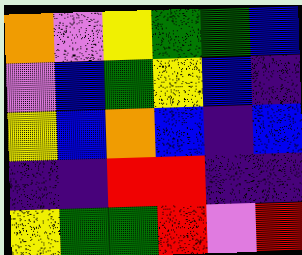[["orange", "violet", "yellow", "green", "green", "blue"], ["violet", "blue", "green", "yellow", "blue", "indigo"], ["yellow", "blue", "orange", "blue", "indigo", "blue"], ["indigo", "indigo", "red", "red", "indigo", "indigo"], ["yellow", "green", "green", "red", "violet", "red"]]